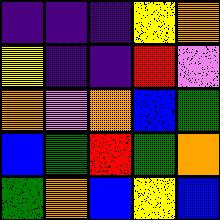[["indigo", "indigo", "indigo", "yellow", "orange"], ["yellow", "indigo", "indigo", "red", "violet"], ["orange", "violet", "orange", "blue", "green"], ["blue", "green", "red", "green", "orange"], ["green", "orange", "blue", "yellow", "blue"]]